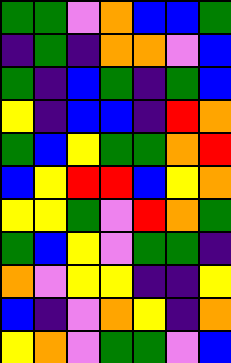[["green", "green", "violet", "orange", "blue", "blue", "green"], ["indigo", "green", "indigo", "orange", "orange", "violet", "blue"], ["green", "indigo", "blue", "green", "indigo", "green", "blue"], ["yellow", "indigo", "blue", "blue", "indigo", "red", "orange"], ["green", "blue", "yellow", "green", "green", "orange", "red"], ["blue", "yellow", "red", "red", "blue", "yellow", "orange"], ["yellow", "yellow", "green", "violet", "red", "orange", "green"], ["green", "blue", "yellow", "violet", "green", "green", "indigo"], ["orange", "violet", "yellow", "yellow", "indigo", "indigo", "yellow"], ["blue", "indigo", "violet", "orange", "yellow", "indigo", "orange"], ["yellow", "orange", "violet", "green", "green", "violet", "blue"]]